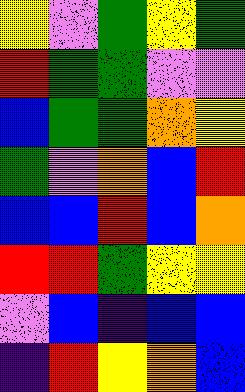[["yellow", "violet", "green", "yellow", "green"], ["red", "green", "green", "violet", "violet"], ["blue", "green", "green", "orange", "yellow"], ["green", "violet", "orange", "blue", "red"], ["blue", "blue", "red", "blue", "orange"], ["red", "red", "green", "yellow", "yellow"], ["violet", "blue", "indigo", "blue", "blue"], ["indigo", "red", "yellow", "orange", "blue"]]